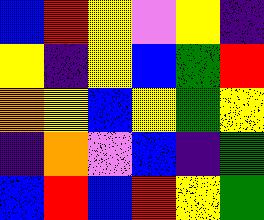[["blue", "red", "yellow", "violet", "yellow", "indigo"], ["yellow", "indigo", "yellow", "blue", "green", "red"], ["orange", "yellow", "blue", "yellow", "green", "yellow"], ["indigo", "orange", "violet", "blue", "indigo", "green"], ["blue", "red", "blue", "red", "yellow", "green"]]